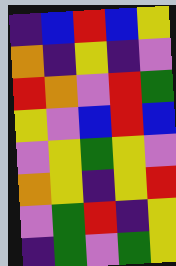[["indigo", "blue", "red", "blue", "yellow"], ["orange", "indigo", "yellow", "indigo", "violet"], ["red", "orange", "violet", "red", "green"], ["yellow", "violet", "blue", "red", "blue"], ["violet", "yellow", "green", "yellow", "violet"], ["orange", "yellow", "indigo", "yellow", "red"], ["violet", "green", "red", "indigo", "yellow"], ["indigo", "green", "violet", "green", "yellow"]]